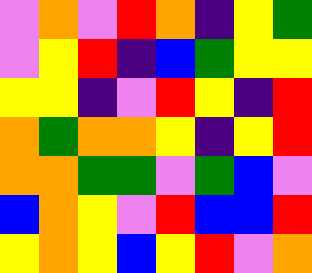[["violet", "orange", "violet", "red", "orange", "indigo", "yellow", "green"], ["violet", "yellow", "red", "indigo", "blue", "green", "yellow", "yellow"], ["yellow", "yellow", "indigo", "violet", "red", "yellow", "indigo", "red"], ["orange", "green", "orange", "orange", "yellow", "indigo", "yellow", "red"], ["orange", "orange", "green", "green", "violet", "green", "blue", "violet"], ["blue", "orange", "yellow", "violet", "red", "blue", "blue", "red"], ["yellow", "orange", "yellow", "blue", "yellow", "red", "violet", "orange"]]